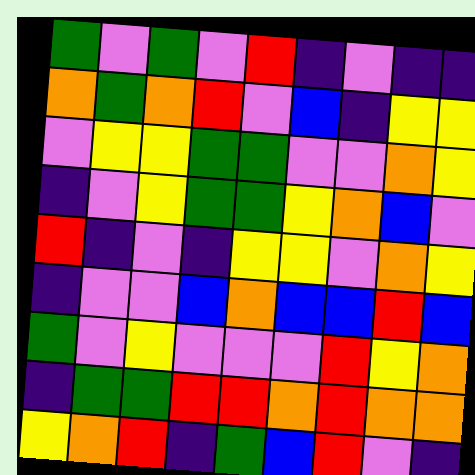[["green", "violet", "green", "violet", "red", "indigo", "violet", "indigo", "indigo"], ["orange", "green", "orange", "red", "violet", "blue", "indigo", "yellow", "yellow"], ["violet", "yellow", "yellow", "green", "green", "violet", "violet", "orange", "yellow"], ["indigo", "violet", "yellow", "green", "green", "yellow", "orange", "blue", "violet"], ["red", "indigo", "violet", "indigo", "yellow", "yellow", "violet", "orange", "yellow"], ["indigo", "violet", "violet", "blue", "orange", "blue", "blue", "red", "blue"], ["green", "violet", "yellow", "violet", "violet", "violet", "red", "yellow", "orange"], ["indigo", "green", "green", "red", "red", "orange", "red", "orange", "orange"], ["yellow", "orange", "red", "indigo", "green", "blue", "red", "violet", "indigo"]]